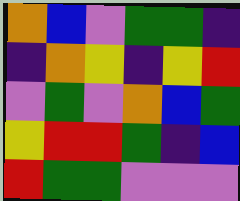[["orange", "blue", "violet", "green", "green", "indigo"], ["indigo", "orange", "yellow", "indigo", "yellow", "red"], ["violet", "green", "violet", "orange", "blue", "green"], ["yellow", "red", "red", "green", "indigo", "blue"], ["red", "green", "green", "violet", "violet", "violet"]]